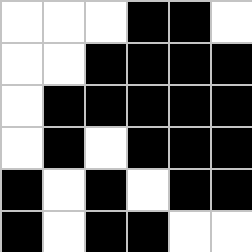[["white", "white", "white", "black", "black", "white"], ["white", "white", "black", "black", "black", "black"], ["white", "black", "black", "black", "black", "black"], ["white", "black", "white", "black", "black", "black"], ["black", "white", "black", "white", "black", "black"], ["black", "white", "black", "black", "white", "white"]]